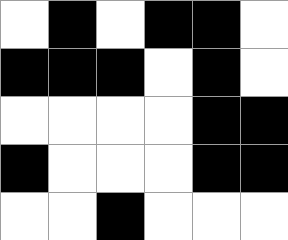[["white", "black", "white", "black", "black", "white"], ["black", "black", "black", "white", "black", "white"], ["white", "white", "white", "white", "black", "black"], ["black", "white", "white", "white", "black", "black"], ["white", "white", "black", "white", "white", "white"]]